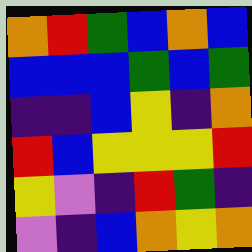[["orange", "red", "green", "blue", "orange", "blue"], ["blue", "blue", "blue", "green", "blue", "green"], ["indigo", "indigo", "blue", "yellow", "indigo", "orange"], ["red", "blue", "yellow", "yellow", "yellow", "red"], ["yellow", "violet", "indigo", "red", "green", "indigo"], ["violet", "indigo", "blue", "orange", "yellow", "orange"]]